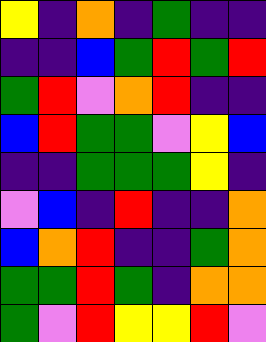[["yellow", "indigo", "orange", "indigo", "green", "indigo", "indigo"], ["indigo", "indigo", "blue", "green", "red", "green", "red"], ["green", "red", "violet", "orange", "red", "indigo", "indigo"], ["blue", "red", "green", "green", "violet", "yellow", "blue"], ["indigo", "indigo", "green", "green", "green", "yellow", "indigo"], ["violet", "blue", "indigo", "red", "indigo", "indigo", "orange"], ["blue", "orange", "red", "indigo", "indigo", "green", "orange"], ["green", "green", "red", "green", "indigo", "orange", "orange"], ["green", "violet", "red", "yellow", "yellow", "red", "violet"]]